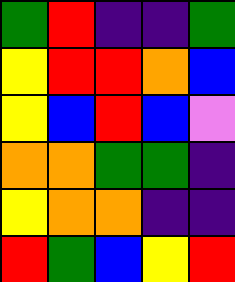[["green", "red", "indigo", "indigo", "green"], ["yellow", "red", "red", "orange", "blue"], ["yellow", "blue", "red", "blue", "violet"], ["orange", "orange", "green", "green", "indigo"], ["yellow", "orange", "orange", "indigo", "indigo"], ["red", "green", "blue", "yellow", "red"]]